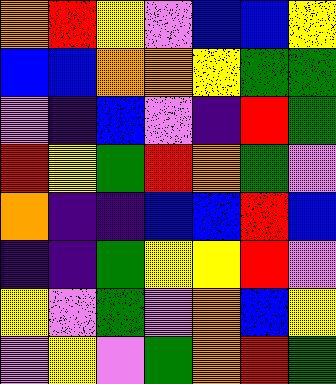[["orange", "red", "yellow", "violet", "blue", "blue", "yellow"], ["blue", "blue", "orange", "orange", "yellow", "green", "green"], ["violet", "indigo", "blue", "violet", "indigo", "red", "green"], ["red", "yellow", "green", "red", "orange", "green", "violet"], ["orange", "indigo", "indigo", "blue", "blue", "red", "blue"], ["indigo", "indigo", "green", "yellow", "yellow", "red", "violet"], ["yellow", "violet", "green", "violet", "orange", "blue", "yellow"], ["violet", "yellow", "violet", "green", "orange", "red", "green"]]